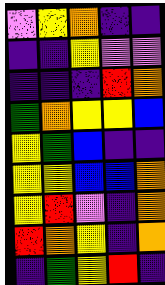[["violet", "yellow", "orange", "indigo", "indigo"], ["indigo", "indigo", "yellow", "violet", "violet"], ["indigo", "indigo", "indigo", "red", "orange"], ["green", "orange", "yellow", "yellow", "blue"], ["yellow", "green", "blue", "indigo", "indigo"], ["yellow", "yellow", "blue", "blue", "orange"], ["yellow", "red", "violet", "indigo", "orange"], ["red", "orange", "yellow", "indigo", "orange"], ["indigo", "green", "yellow", "red", "indigo"]]